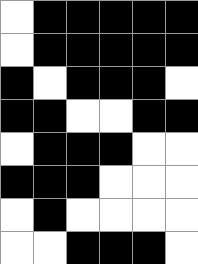[["white", "black", "black", "black", "black", "black"], ["white", "black", "black", "black", "black", "black"], ["black", "white", "black", "black", "black", "white"], ["black", "black", "white", "white", "black", "black"], ["white", "black", "black", "black", "white", "white"], ["black", "black", "black", "white", "white", "white"], ["white", "black", "white", "white", "white", "white"], ["white", "white", "black", "black", "black", "white"]]